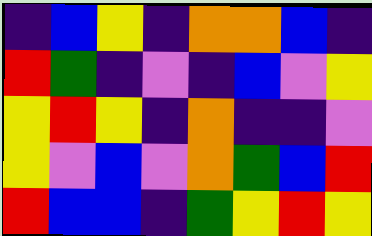[["indigo", "blue", "yellow", "indigo", "orange", "orange", "blue", "indigo"], ["red", "green", "indigo", "violet", "indigo", "blue", "violet", "yellow"], ["yellow", "red", "yellow", "indigo", "orange", "indigo", "indigo", "violet"], ["yellow", "violet", "blue", "violet", "orange", "green", "blue", "red"], ["red", "blue", "blue", "indigo", "green", "yellow", "red", "yellow"]]